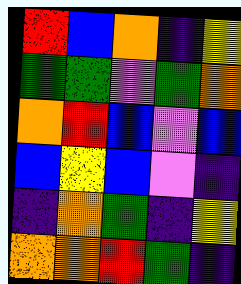[["red", "blue", "orange", "indigo", "yellow"], ["green", "green", "violet", "green", "orange"], ["orange", "red", "blue", "violet", "blue"], ["blue", "yellow", "blue", "violet", "indigo"], ["indigo", "orange", "green", "indigo", "yellow"], ["orange", "orange", "red", "green", "indigo"]]